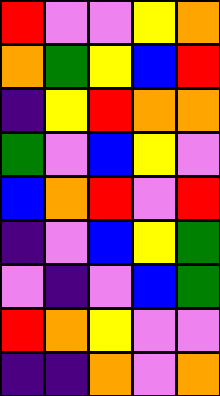[["red", "violet", "violet", "yellow", "orange"], ["orange", "green", "yellow", "blue", "red"], ["indigo", "yellow", "red", "orange", "orange"], ["green", "violet", "blue", "yellow", "violet"], ["blue", "orange", "red", "violet", "red"], ["indigo", "violet", "blue", "yellow", "green"], ["violet", "indigo", "violet", "blue", "green"], ["red", "orange", "yellow", "violet", "violet"], ["indigo", "indigo", "orange", "violet", "orange"]]